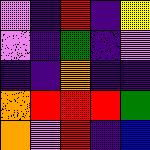[["violet", "indigo", "red", "indigo", "yellow"], ["violet", "indigo", "green", "indigo", "violet"], ["indigo", "indigo", "orange", "indigo", "indigo"], ["orange", "red", "red", "red", "green"], ["orange", "violet", "red", "indigo", "blue"]]